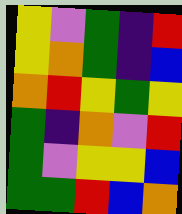[["yellow", "violet", "green", "indigo", "red"], ["yellow", "orange", "green", "indigo", "blue"], ["orange", "red", "yellow", "green", "yellow"], ["green", "indigo", "orange", "violet", "red"], ["green", "violet", "yellow", "yellow", "blue"], ["green", "green", "red", "blue", "orange"]]